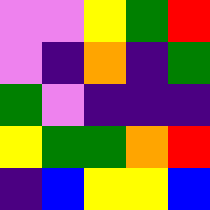[["violet", "violet", "yellow", "green", "red"], ["violet", "indigo", "orange", "indigo", "green"], ["green", "violet", "indigo", "indigo", "indigo"], ["yellow", "green", "green", "orange", "red"], ["indigo", "blue", "yellow", "yellow", "blue"]]